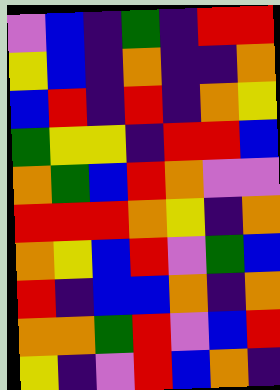[["violet", "blue", "indigo", "green", "indigo", "red", "red"], ["yellow", "blue", "indigo", "orange", "indigo", "indigo", "orange"], ["blue", "red", "indigo", "red", "indigo", "orange", "yellow"], ["green", "yellow", "yellow", "indigo", "red", "red", "blue"], ["orange", "green", "blue", "red", "orange", "violet", "violet"], ["red", "red", "red", "orange", "yellow", "indigo", "orange"], ["orange", "yellow", "blue", "red", "violet", "green", "blue"], ["red", "indigo", "blue", "blue", "orange", "indigo", "orange"], ["orange", "orange", "green", "red", "violet", "blue", "red"], ["yellow", "indigo", "violet", "red", "blue", "orange", "indigo"]]